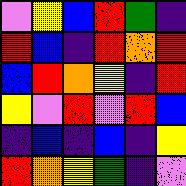[["violet", "yellow", "blue", "red", "green", "indigo"], ["red", "blue", "indigo", "red", "orange", "red"], ["blue", "red", "orange", "yellow", "indigo", "red"], ["yellow", "violet", "red", "violet", "red", "blue"], ["indigo", "blue", "indigo", "blue", "indigo", "yellow"], ["red", "orange", "yellow", "green", "indigo", "violet"]]